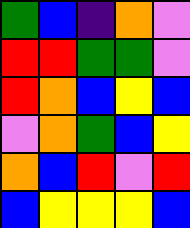[["green", "blue", "indigo", "orange", "violet"], ["red", "red", "green", "green", "violet"], ["red", "orange", "blue", "yellow", "blue"], ["violet", "orange", "green", "blue", "yellow"], ["orange", "blue", "red", "violet", "red"], ["blue", "yellow", "yellow", "yellow", "blue"]]